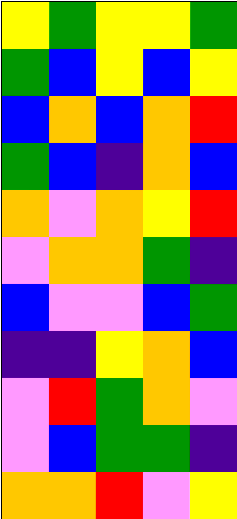[["yellow", "green", "yellow", "yellow", "green"], ["green", "blue", "yellow", "blue", "yellow"], ["blue", "orange", "blue", "orange", "red"], ["green", "blue", "indigo", "orange", "blue"], ["orange", "violet", "orange", "yellow", "red"], ["violet", "orange", "orange", "green", "indigo"], ["blue", "violet", "violet", "blue", "green"], ["indigo", "indigo", "yellow", "orange", "blue"], ["violet", "red", "green", "orange", "violet"], ["violet", "blue", "green", "green", "indigo"], ["orange", "orange", "red", "violet", "yellow"]]